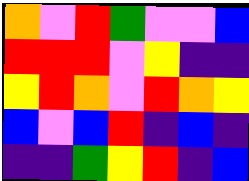[["orange", "violet", "red", "green", "violet", "violet", "blue"], ["red", "red", "red", "violet", "yellow", "indigo", "indigo"], ["yellow", "red", "orange", "violet", "red", "orange", "yellow"], ["blue", "violet", "blue", "red", "indigo", "blue", "indigo"], ["indigo", "indigo", "green", "yellow", "red", "indigo", "blue"]]